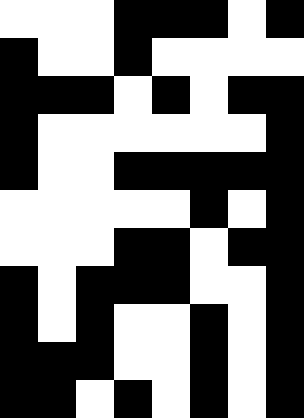[["white", "white", "white", "black", "black", "black", "white", "black"], ["black", "white", "white", "black", "white", "white", "white", "white"], ["black", "black", "black", "white", "black", "white", "black", "black"], ["black", "white", "white", "white", "white", "white", "white", "black"], ["black", "white", "white", "black", "black", "black", "black", "black"], ["white", "white", "white", "white", "white", "black", "white", "black"], ["white", "white", "white", "black", "black", "white", "black", "black"], ["black", "white", "black", "black", "black", "white", "white", "black"], ["black", "white", "black", "white", "white", "black", "white", "black"], ["black", "black", "black", "white", "white", "black", "white", "black"], ["black", "black", "white", "black", "white", "black", "white", "black"]]